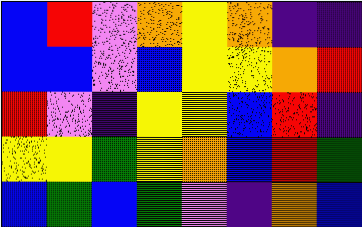[["blue", "red", "violet", "orange", "yellow", "orange", "indigo", "indigo"], ["blue", "blue", "violet", "blue", "yellow", "yellow", "orange", "red"], ["red", "violet", "indigo", "yellow", "yellow", "blue", "red", "indigo"], ["yellow", "yellow", "green", "yellow", "orange", "blue", "red", "green"], ["blue", "green", "blue", "green", "violet", "indigo", "orange", "blue"]]